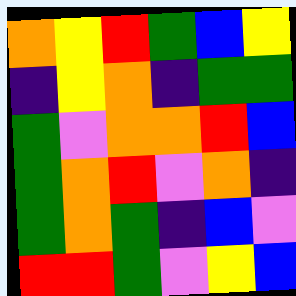[["orange", "yellow", "red", "green", "blue", "yellow"], ["indigo", "yellow", "orange", "indigo", "green", "green"], ["green", "violet", "orange", "orange", "red", "blue"], ["green", "orange", "red", "violet", "orange", "indigo"], ["green", "orange", "green", "indigo", "blue", "violet"], ["red", "red", "green", "violet", "yellow", "blue"]]